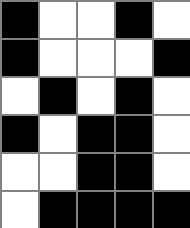[["black", "white", "white", "black", "white"], ["black", "white", "white", "white", "black"], ["white", "black", "white", "black", "white"], ["black", "white", "black", "black", "white"], ["white", "white", "black", "black", "white"], ["white", "black", "black", "black", "black"]]